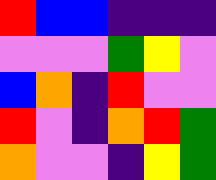[["red", "blue", "blue", "indigo", "indigo", "indigo"], ["violet", "violet", "violet", "green", "yellow", "violet"], ["blue", "orange", "indigo", "red", "violet", "violet"], ["red", "violet", "indigo", "orange", "red", "green"], ["orange", "violet", "violet", "indigo", "yellow", "green"]]